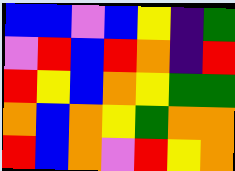[["blue", "blue", "violet", "blue", "yellow", "indigo", "green"], ["violet", "red", "blue", "red", "orange", "indigo", "red"], ["red", "yellow", "blue", "orange", "yellow", "green", "green"], ["orange", "blue", "orange", "yellow", "green", "orange", "orange"], ["red", "blue", "orange", "violet", "red", "yellow", "orange"]]